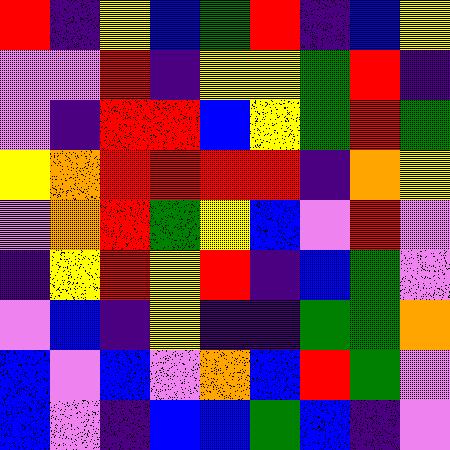[["red", "indigo", "yellow", "blue", "green", "red", "indigo", "blue", "yellow"], ["violet", "violet", "red", "indigo", "yellow", "yellow", "green", "red", "indigo"], ["violet", "indigo", "red", "red", "blue", "yellow", "green", "red", "green"], ["yellow", "orange", "red", "red", "red", "red", "indigo", "orange", "yellow"], ["violet", "orange", "red", "green", "yellow", "blue", "violet", "red", "violet"], ["indigo", "yellow", "red", "yellow", "red", "indigo", "blue", "green", "violet"], ["violet", "blue", "indigo", "yellow", "indigo", "indigo", "green", "green", "orange"], ["blue", "violet", "blue", "violet", "orange", "blue", "red", "green", "violet"], ["blue", "violet", "indigo", "blue", "blue", "green", "blue", "indigo", "violet"]]